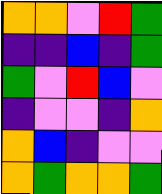[["orange", "orange", "violet", "red", "green"], ["indigo", "indigo", "blue", "indigo", "green"], ["green", "violet", "red", "blue", "violet"], ["indigo", "violet", "violet", "indigo", "orange"], ["orange", "blue", "indigo", "violet", "violet"], ["orange", "green", "orange", "orange", "green"]]